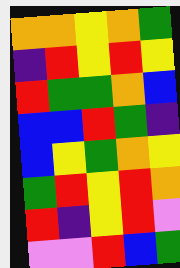[["orange", "orange", "yellow", "orange", "green"], ["indigo", "red", "yellow", "red", "yellow"], ["red", "green", "green", "orange", "blue"], ["blue", "blue", "red", "green", "indigo"], ["blue", "yellow", "green", "orange", "yellow"], ["green", "red", "yellow", "red", "orange"], ["red", "indigo", "yellow", "red", "violet"], ["violet", "violet", "red", "blue", "green"]]